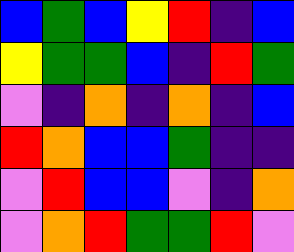[["blue", "green", "blue", "yellow", "red", "indigo", "blue"], ["yellow", "green", "green", "blue", "indigo", "red", "green"], ["violet", "indigo", "orange", "indigo", "orange", "indigo", "blue"], ["red", "orange", "blue", "blue", "green", "indigo", "indigo"], ["violet", "red", "blue", "blue", "violet", "indigo", "orange"], ["violet", "orange", "red", "green", "green", "red", "violet"]]